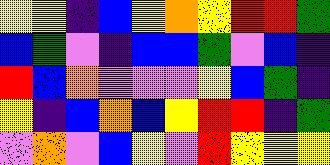[["yellow", "yellow", "indigo", "blue", "yellow", "orange", "yellow", "red", "red", "green"], ["blue", "green", "violet", "indigo", "blue", "blue", "green", "violet", "blue", "indigo"], ["red", "blue", "orange", "violet", "violet", "violet", "yellow", "blue", "green", "indigo"], ["yellow", "indigo", "blue", "orange", "blue", "yellow", "red", "red", "indigo", "green"], ["violet", "orange", "violet", "blue", "yellow", "violet", "red", "yellow", "yellow", "yellow"]]